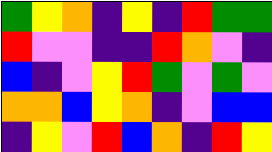[["green", "yellow", "orange", "indigo", "yellow", "indigo", "red", "green", "green"], ["red", "violet", "violet", "indigo", "indigo", "red", "orange", "violet", "indigo"], ["blue", "indigo", "violet", "yellow", "red", "green", "violet", "green", "violet"], ["orange", "orange", "blue", "yellow", "orange", "indigo", "violet", "blue", "blue"], ["indigo", "yellow", "violet", "red", "blue", "orange", "indigo", "red", "yellow"]]